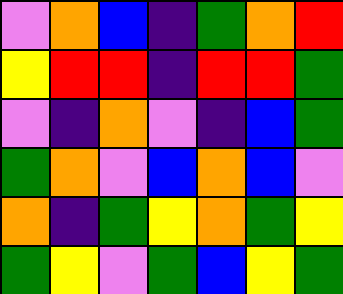[["violet", "orange", "blue", "indigo", "green", "orange", "red"], ["yellow", "red", "red", "indigo", "red", "red", "green"], ["violet", "indigo", "orange", "violet", "indigo", "blue", "green"], ["green", "orange", "violet", "blue", "orange", "blue", "violet"], ["orange", "indigo", "green", "yellow", "orange", "green", "yellow"], ["green", "yellow", "violet", "green", "blue", "yellow", "green"]]